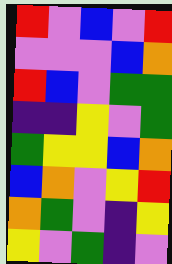[["red", "violet", "blue", "violet", "red"], ["violet", "violet", "violet", "blue", "orange"], ["red", "blue", "violet", "green", "green"], ["indigo", "indigo", "yellow", "violet", "green"], ["green", "yellow", "yellow", "blue", "orange"], ["blue", "orange", "violet", "yellow", "red"], ["orange", "green", "violet", "indigo", "yellow"], ["yellow", "violet", "green", "indigo", "violet"]]